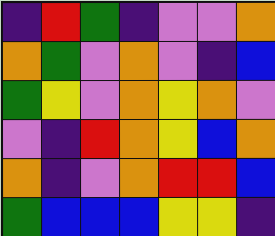[["indigo", "red", "green", "indigo", "violet", "violet", "orange"], ["orange", "green", "violet", "orange", "violet", "indigo", "blue"], ["green", "yellow", "violet", "orange", "yellow", "orange", "violet"], ["violet", "indigo", "red", "orange", "yellow", "blue", "orange"], ["orange", "indigo", "violet", "orange", "red", "red", "blue"], ["green", "blue", "blue", "blue", "yellow", "yellow", "indigo"]]